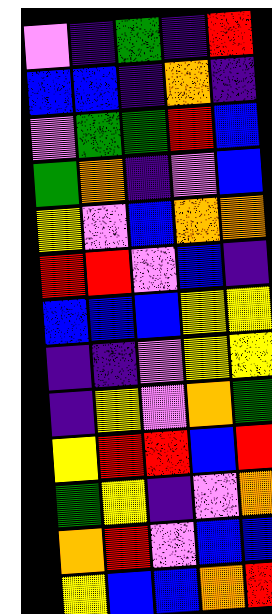[["violet", "indigo", "green", "indigo", "red"], ["blue", "blue", "indigo", "orange", "indigo"], ["violet", "green", "green", "red", "blue"], ["green", "orange", "indigo", "violet", "blue"], ["yellow", "violet", "blue", "orange", "orange"], ["red", "red", "violet", "blue", "indigo"], ["blue", "blue", "blue", "yellow", "yellow"], ["indigo", "indigo", "violet", "yellow", "yellow"], ["indigo", "yellow", "violet", "orange", "green"], ["yellow", "red", "red", "blue", "red"], ["green", "yellow", "indigo", "violet", "orange"], ["orange", "red", "violet", "blue", "blue"], ["yellow", "blue", "blue", "orange", "red"]]